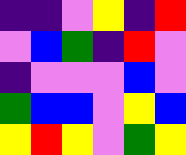[["indigo", "indigo", "violet", "yellow", "indigo", "red"], ["violet", "blue", "green", "indigo", "red", "violet"], ["indigo", "violet", "violet", "violet", "blue", "violet"], ["green", "blue", "blue", "violet", "yellow", "blue"], ["yellow", "red", "yellow", "violet", "green", "yellow"]]